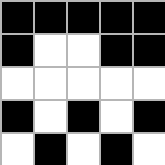[["black", "black", "black", "black", "black"], ["black", "white", "white", "black", "black"], ["white", "white", "white", "white", "white"], ["black", "white", "black", "white", "black"], ["white", "black", "white", "black", "white"]]